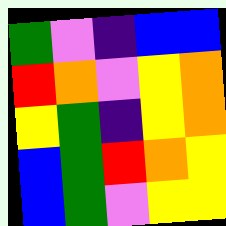[["green", "violet", "indigo", "blue", "blue"], ["red", "orange", "violet", "yellow", "orange"], ["yellow", "green", "indigo", "yellow", "orange"], ["blue", "green", "red", "orange", "yellow"], ["blue", "green", "violet", "yellow", "yellow"]]